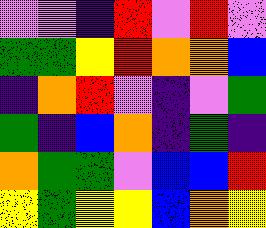[["violet", "violet", "indigo", "red", "violet", "red", "violet"], ["green", "green", "yellow", "red", "orange", "orange", "blue"], ["indigo", "orange", "red", "violet", "indigo", "violet", "green"], ["green", "indigo", "blue", "orange", "indigo", "green", "indigo"], ["orange", "green", "green", "violet", "blue", "blue", "red"], ["yellow", "green", "yellow", "yellow", "blue", "orange", "yellow"]]